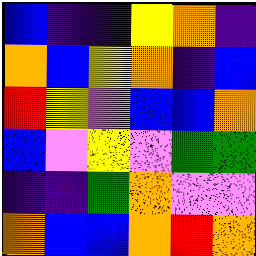[["blue", "indigo", "indigo", "yellow", "orange", "indigo"], ["orange", "blue", "yellow", "orange", "indigo", "blue"], ["red", "yellow", "violet", "blue", "blue", "orange"], ["blue", "violet", "yellow", "violet", "green", "green"], ["indigo", "indigo", "green", "orange", "violet", "violet"], ["orange", "blue", "blue", "orange", "red", "orange"]]